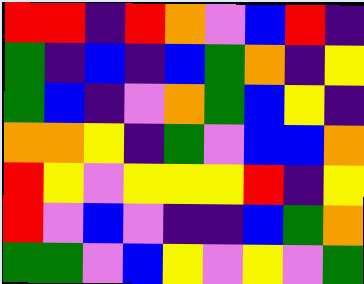[["red", "red", "indigo", "red", "orange", "violet", "blue", "red", "indigo"], ["green", "indigo", "blue", "indigo", "blue", "green", "orange", "indigo", "yellow"], ["green", "blue", "indigo", "violet", "orange", "green", "blue", "yellow", "indigo"], ["orange", "orange", "yellow", "indigo", "green", "violet", "blue", "blue", "orange"], ["red", "yellow", "violet", "yellow", "yellow", "yellow", "red", "indigo", "yellow"], ["red", "violet", "blue", "violet", "indigo", "indigo", "blue", "green", "orange"], ["green", "green", "violet", "blue", "yellow", "violet", "yellow", "violet", "green"]]